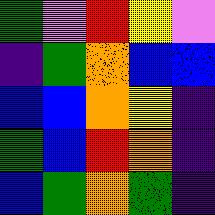[["green", "violet", "red", "yellow", "violet"], ["indigo", "green", "orange", "blue", "blue"], ["blue", "blue", "orange", "yellow", "indigo"], ["green", "blue", "red", "orange", "indigo"], ["blue", "green", "orange", "green", "indigo"]]